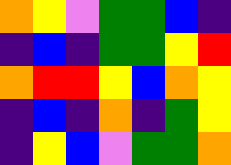[["orange", "yellow", "violet", "green", "green", "blue", "indigo"], ["indigo", "blue", "indigo", "green", "green", "yellow", "red"], ["orange", "red", "red", "yellow", "blue", "orange", "yellow"], ["indigo", "blue", "indigo", "orange", "indigo", "green", "yellow"], ["indigo", "yellow", "blue", "violet", "green", "green", "orange"]]